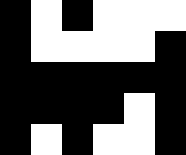[["black", "white", "black", "white", "white", "white"], ["black", "white", "white", "white", "white", "black"], ["black", "black", "black", "black", "black", "black"], ["black", "black", "black", "black", "white", "black"], ["black", "white", "black", "white", "white", "black"]]